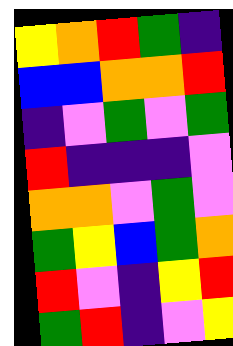[["yellow", "orange", "red", "green", "indigo"], ["blue", "blue", "orange", "orange", "red"], ["indigo", "violet", "green", "violet", "green"], ["red", "indigo", "indigo", "indigo", "violet"], ["orange", "orange", "violet", "green", "violet"], ["green", "yellow", "blue", "green", "orange"], ["red", "violet", "indigo", "yellow", "red"], ["green", "red", "indigo", "violet", "yellow"]]